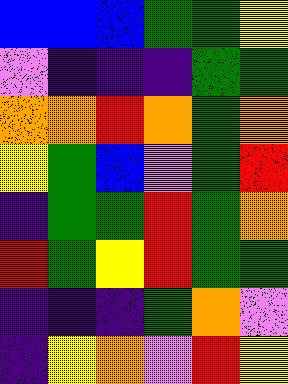[["blue", "blue", "blue", "green", "green", "yellow"], ["violet", "indigo", "indigo", "indigo", "green", "green"], ["orange", "orange", "red", "orange", "green", "orange"], ["yellow", "green", "blue", "violet", "green", "red"], ["indigo", "green", "green", "red", "green", "orange"], ["red", "green", "yellow", "red", "green", "green"], ["indigo", "indigo", "indigo", "green", "orange", "violet"], ["indigo", "yellow", "orange", "violet", "red", "yellow"]]